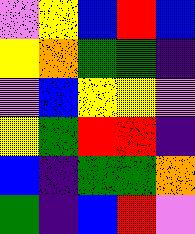[["violet", "yellow", "blue", "red", "blue"], ["yellow", "orange", "green", "green", "indigo"], ["violet", "blue", "yellow", "yellow", "violet"], ["yellow", "green", "red", "red", "indigo"], ["blue", "indigo", "green", "green", "orange"], ["green", "indigo", "blue", "red", "violet"]]